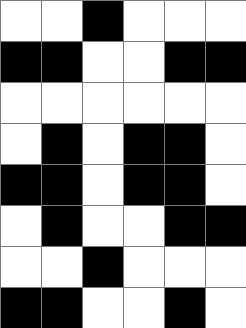[["white", "white", "black", "white", "white", "white"], ["black", "black", "white", "white", "black", "black"], ["white", "white", "white", "white", "white", "white"], ["white", "black", "white", "black", "black", "white"], ["black", "black", "white", "black", "black", "white"], ["white", "black", "white", "white", "black", "black"], ["white", "white", "black", "white", "white", "white"], ["black", "black", "white", "white", "black", "white"]]